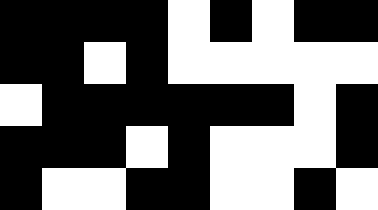[["black", "black", "black", "black", "white", "black", "white", "black", "black"], ["black", "black", "white", "black", "white", "white", "white", "white", "white"], ["white", "black", "black", "black", "black", "black", "black", "white", "black"], ["black", "black", "black", "white", "black", "white", "white", "white", "black"], ["black", "white", "white", "black", "black", "white", "white", "black", "white"]]